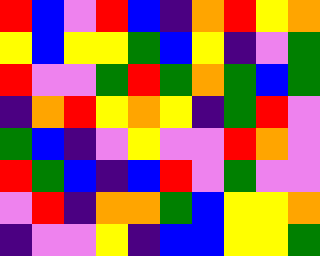[["red", "blue", "violet", "red", "blue", "indigo", "orange", "red", "yellow", "orange"], ["yellow", "blue", "yellow", "yellow", "green", "blue", "yellow", "indigo", "violet", "green"], ["red", "violet", "violet", "green", "red", "green", "orange", "green", "blue", "green"], ["indigo", "orange", "red", "yellow", "orange", "yellow", "indigo", "green", "red", "violet"], ["green", "blue", "indigo", "violet", "yellow", "violet", "violet", "red", "orange", "violet"], ["red", "green", "blue", "indigo", "blue", "red", "violet", "green", "violet", "violet"], ["violet", "red", "indigo", "orange", "orange", "green", "blue", "yellow", "yellow", "orange"], ["indigo", "violet", "violet", "yellow", "indigo", "blue", "blue", "yellow", "yellow", "green"]]